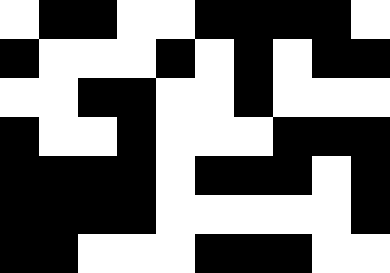[["white", "black", "black", "white", "white", "black", "black", "black", "black", "white"], ["black", "white", "white", "white", "black", "white", "black", "white", "black", "black"], ["white", "white", "black", "black", "white", "white", "black", "white", "white", "white"], ["black", "white", "white", "black", "white", "white", "white", "black", "black", "black"], ["black", "black", "black", "black", "white", "black", "black", "black", "white", "black"], ["black", "black", "black", "black", "white", "white", "white", "white", "white", "black"], ["black", "black", "white", "white", "white", "black", "black", "black", "white", "white"]]